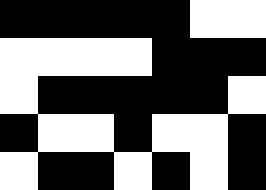[["black", "black", "black", "black", "black", "white", "white"], ["white", "white", "white", "white", "black", "black", "black"], ["white", "black", "black", "black", "black", "black", "white"], ["black", "white", "white", "black", "white", "white", "black"], ["white", "black", "black", "white", "black", "white", "black"]]